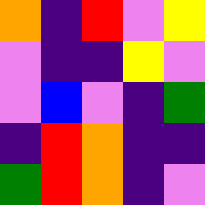[["orange", "indigo", "red", "violet", "yellow"], ["violet", "indigo", "indigo", "yellow", "violet"], ["violet", "blue", "violet", "indigo", "green"], ["indigo", "red", "orange", "indigo", "indigo"], ["green", "red", "orange", "indigo", "violet"]]